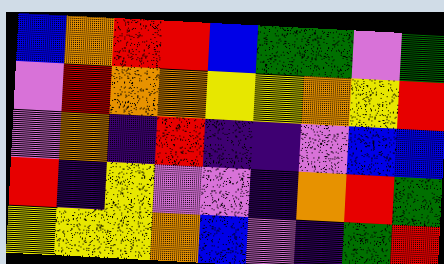[["blue", "orange", "red", "red", "blue", "green", "green", "violet", "green"], ["violet", "red", "orange", "orange", "yellow", "yellow", "orange", "yellow", "red"], ["violet", "orange", "indigo", "red", "indigo", "indigo", "violet", "blue", "blue"], ["red", "indigo", "yellow", "violet", "violet", "indigo", "orange", "red", "green"], ["yellow", "yellow", "yellow", "orange", "blue", "violet", "indigo", "green", "red"]]